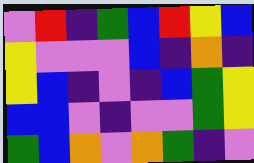[["violet", "red", "indigo", "green", "blue", "red", "yellow", "blue"], ["yellow", "violet", "violet", "violet", "blue", "indigo", "orange", "indigo"], ["yellow", "blue", "indigo", "violet", "indigo", "blue", "green", "yellow"], ["blue", "blue", "violet", "indigo", "violet", "violet", "green", "yellow"], ["green", "blue", "orange", "violet", "orange", "green", "indigo", "violet"]]